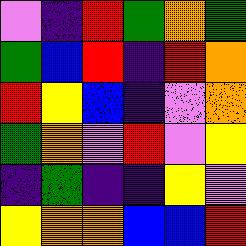[["violet", "indigo", "red", "green", "orange", "green"], ["green", "blue", "red", "indigo", "red", "orange"], ["red", "yellow", "blue", "indigo", "violet", "orange"], ["green", "orange", "violet", "red", "violet", "yellow"], ["indigo", "green", "indigo", "indigo", "yellow", "violet"], ["yellow", "orange", "orange", "blue", "blue", "red"]]